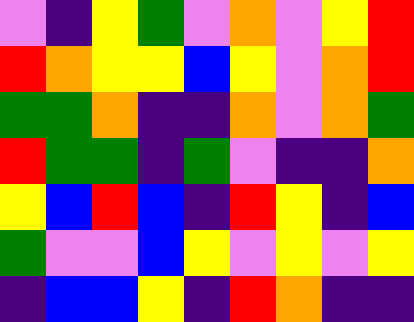[["violet", "indigo", "yellow", "green", "violet", "orange", "violet", "yellow", "red"], ["red", "orange", "yellow", "yellow", "blue", "yellow", "violet", "orange", "red"], ["green", "green", "orange", "indigo", "indigo", "orange", "violet", "orange", "green"], ["red", "green", "green", "indigo", "green", "violet", "indigo", "indigo", "orange"], ["yellow", "blue", "red", "blue", "indigo", "red", "yellow", "indigo", "blue"], ["green", "violet", "violet", "blue", "yellow", "violet", "yellow", "violet", "yellow"], ["indigo", "blue", "blue", "yellow", "indigo", "red", "orange", "indigo", "indigo"]]